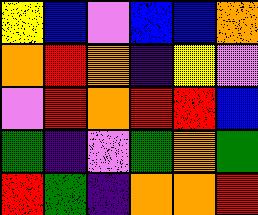[["yellow", "blue", "violet", "blue", "blue", "orange"], ["orange", "red", "orange", "indigo", "yellow", "violet"], ["violet", "red", "orange", "red", "red", "blue"], ["green", "indigo", "violet", "green", "orange", "green"], ["red", "green", "indigo", "orange", "orange", "red"]]